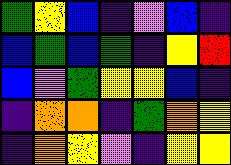[["green", "yellow", "blue", "indigo", "violet", "blue", "indigo"], ["blue", "green", "blue", "green", "indigo", "yellow", "red"], ["blue", "violet", "green", "yellow", "yellow", "blue", "indigo"], ["indigo", "orange", "orange", "indigo", "green", "orange", "yellow"], ["indigo", "orange", "yellow", "violet", "indigo", "yellow", "yellow"]]